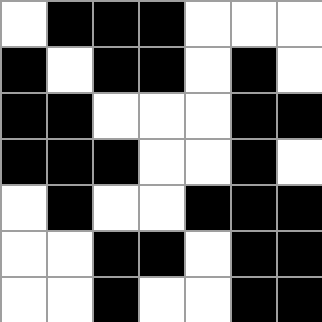[["white", "black", "black", "black", "white", "white", "white"], ["black", "white", "black", "black", "white", "black", "white"], ["black", "black", "white", "white", "white", "black", "black"], ["black", "black", "black", "white", "white", "black", "white"], ["white", "black", "white", "white", "black", "black", "black"], ["white", "white", "black", "black", "white", "black", "black"], ["white", "white", "black", "white", "white", "black", "black"]]